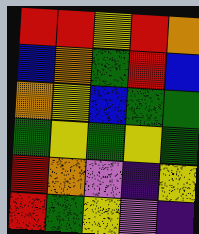[["red", "red", "yellow", "red", "orange"], ["blue", "orange", "green", "red", "blue"], ["orange", "yellow", "blue", "green", "green"], ["green", "yellow", "green", "yellow", "green"], ["red", "orange", "violet", "indigo", "yellow"], ["red", "green", "yellow", "violet", "indigo"]]